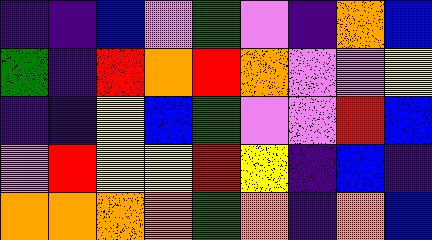[["indigo", "indigo", "blue", "violet", "green", "violet", "indigo", "orange", "blue"], ["green", "indigo", "red", "orange", "red", "orange", "violet", "violet", "yellow"], ["indigo", "indigo", "yellow", "blue", "green", "violet", "violet", "red", "blue"], ["violet", "red", "yellow", "yellow", "red", "yellow", "indigo", "blue", "indigo"], ["orange", "orange", "orange", "orange", "green", "orange", "indigo", "orange", "blue"]]